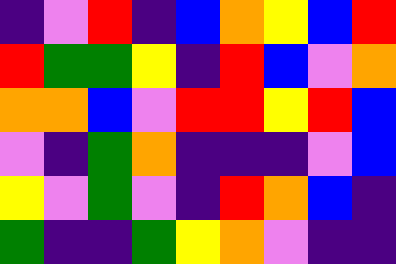[["indigo", "violet", "red", "indigo", "blue", "orange", "yellow", "blue", "red"], ["red", "green", "green", "yellow", "indigo", "red", "blue", "violet", "orange"], ["orange", "orange", "blue", "violet", "red", "red", "yellow", "red", "blue"], ["violet", "indigo", "green", "orange", "indigo", "indigo", "indigo", "violet", "blue"], ["yellow", "violet", "green", "violet", "indigo", "red", "orange", "blue", "indigo"], ["green", "indigo", "indigo", "green", "yellow", "orange", "violet", "indigo", "indigo"]]